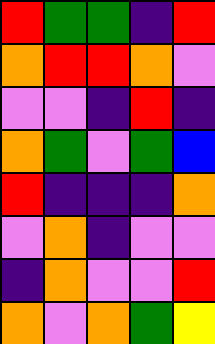[["red", "green", "green", "indigo", "red"], ["orange", "red", "red", "orange", "violet"], ["violet", "violet", "indigo", "red", "indigo"], ["orange", "green", "violet", "green", "blue"], ["red", "indigo", "indigo", "indigo", "orange"], ["violet", "orange", "indigo", "violet", "violet"], ["indigo", "orange", "violet", "violet", "red"], ["orange", "violet", "orange", "green", "yellow"]]